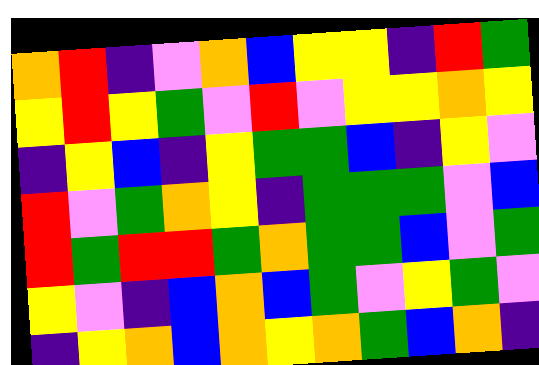[["orange", "red", "indigo", "violet", "orange", "blue", "yellow", "yellow", "indigo", "red", "green"], ["yellow", "red", "yellow", "green", "violet", "red", "violet", "yellow", "yellow", "orange", "yellow"], ["indigo", "yellow", "blue", "indigo", "yellow", "green", "green", "blue", "indigo", "yellow", "violet"], ["red", "violet", "green", "orange", "yellow", "indigo", "green", "green", "green", "violet", "blue"], ["red", "green", "red", "red", "green", "orange", "green", "green", "blue", "violet", "green"], ["yellow", "violet", "indigo", "blue", "orange", "blue", "green", "violet", "yellow", "green", "violet"], ["indigo", "yellow", "orange", "blue", "orange", "yellow", "orange", "green", "blue", "orange", "indigo"]]